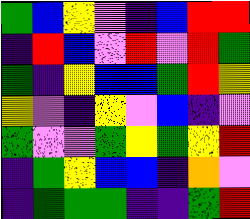[["green", "blue", "yellow", "violet", "indigo", "blue", "red", "red"], ["indigo", "red", "blue", "violet", "red", "violet", "red", "green"], ["green", "indigo", "yellow", "blue", "blue", "green", "red", "yellow"], ["yellow", "violet", "indigo", "yellow", "violet", "blue", "indigo", "violet"], ["green", "violet", "violet", "green", "yellow", "green", "yellow", "red"], ["indigo", "green", "yellow", "blue", "blue", "indigo", "orange", "violet"], ["indigo", "green", "green", "green", "indigo", "indigo", "green", "red"]]